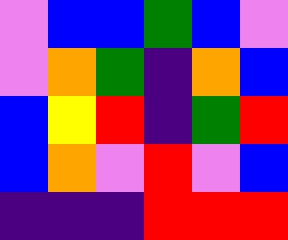[["violet", "blue", "blue", "green", "blue", "violet"], ["violet", "orange", "green", "indigo", "orange", "blue"], ["blue", "yellow", "red", "indigo", "green", "red"], ["blue", "orange", "violet", "red", "violet", "blue"], ["indigo", "indigo", "indigo", "red", "red", "red"]]